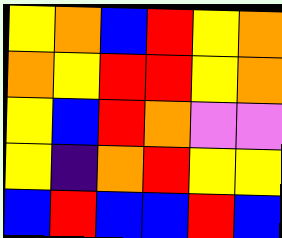[["yellow", "orange", "blue", "red", "yellow", "orange"], ["orange", "yellow", "red", "red", "yellow", "orange"], ["yellow", "blue", "red", "orange", "violet", "violet"], ["yellow", "indigo", "orange", "red", "yellow", "yellow"], ["blue", "red", "blue", "blue", "red", "blue"]]